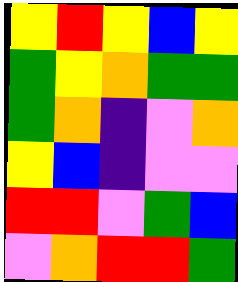[["yellow", "red", "yellow", "blue", "yellow"], ["green", "yellow", "orange", "green", "green"], ["green", "orange", "indigo", "violet", "orange"], ["yellow", "blue", "indigo", "violet", "violet"], ["red", "red", "violet", "green", "blue"], ["violet", "orange", "red", "red", "green"]]